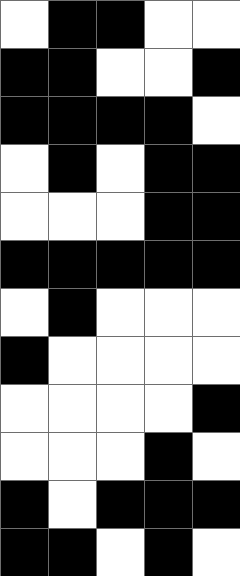[["white", "black", "black", "white", "white"], ["black", "black", "white", "white", "black"], ["black", "black", "black", "black", "white"], ["white", "black", "white", "black", "black"], ["white", "white", "white", "black", "black"], ["black", "black", "black", "black", "black"], ["white", "black", "white", "white", "white"], ["black", "white", "white", "white", "white"], ["white", "white", "white", "white", "black"], ["white", "white", "white", "black", "white"], ["black", "white", "black", "black", "black"], ["black", "black", "white", "black", "white"]]